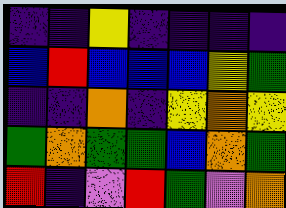[["indigo", "indigo", "yellow", "indigo", "indigo", "indigo", "indigo"], ["blue", "red", "blue", "blue", "blue", "yellow", "green"], ["indigo", "indigo", "orange", "indigo", "yellow", "orange", "yellow"], ["green", "orange", "green", "green", "blue", "orange", "green"], ["red", "indigo", "violet", "red", "green", "violet", "orange"]]